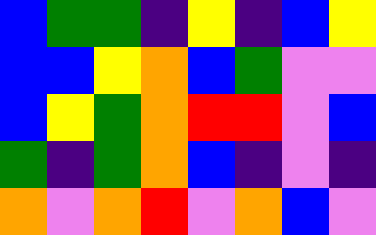[["blue", "green", "green", "indigo", "yellow", "indigo", "blue", "yellow"], ["blue", "blue", "yellow", "orange", "blue", "green", "violet", "violet"], ["blue", "yellow", "green", "orange", "red", "red", "violet", "blue"], ["green", "indigo", "green", "orange", "blue", "indigo", "violet", "indigo"], ["orange", "violet", "orange", "red", "violet", "orange", "blue", "violet"]]